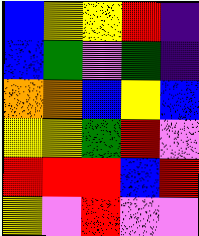[["blue", "yellow", "yellow", "red", "indigo"], ["blue", "green", "violet", "green", "indigo"], ["orange", "orange", "blue", "yellow", "blue"], ["yellow", "yellow", "green", "red", "violet"], ["red", "red", "red", "blue", "red"], ["yellow", "violet", "red", "violet", "violet"]]